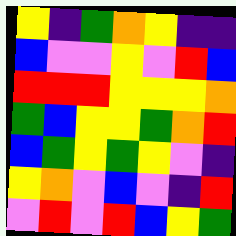[["yellow", "indigo", "green", "orange", "yellow", "indigo", "indigo"], ["blue", "violet", "violet", "yellow", "violet", "red", "blue"], ["red", "red", "red", "yellow", "yellow", "yellow", "orange"], ["green", "blue", "yellow", "yellow", "green", "orange", "red"], ["blue", "green", "yellow", "green", "yellow", "violet", "indigo"], ["yellow", "orange", "violet", "blue", "violet", "indigo", "red"], ["violet", "red", "violet", "red", "blue", "yellow", "green"]]